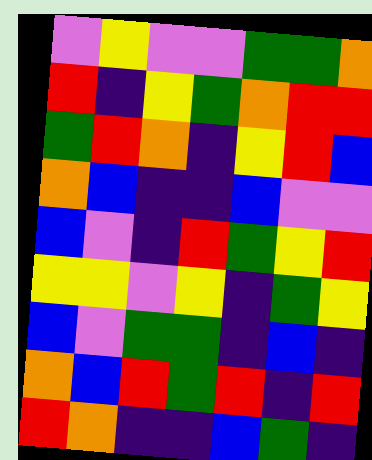[["violet", "yellow", "violet", "violet", "green", "green", "orange"], ["red", "indigo", "yellow", "green", "orange", "red", "red"], ["green", "red", "orange", "indigo", "yellow", "red", "blue"], ["orange", "blue", "indigo", "indigo", "blue", "violet", "violet"], ["blue", "violet", "indigo", "red", "green", "yellow", "red"], ["yellow", "yellow", "violet", "yellow", "indigo", "green", "yellow"], ["blue", "violet", "green", "green", "indigo", "blue", "indigo"], ["orange", "blue", "red", "green", "red", "indigo", "red"], ["red", "orange", "indigo", "indigo", "blue", "green", "indigo"]]